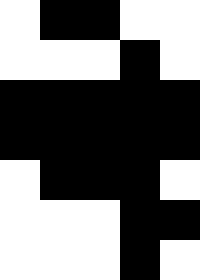[["white", "black", "black", "white", "white"], ["white", "white", "white", "black", "white"], ["black", "black", "black", "black", "black"], ["black", "black", "black", "black", "black"], ["white", "black", "black", "black", "white"], ["white", "white", "white", "black", "black"], ["white", "white", "white", "black", "white"]]